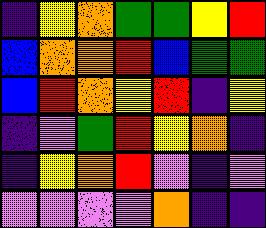[["indigo", "yellow", "orange", "green", "green", "yellow", "red"], ["blue", "orange", "orange", "red", "blue", "green", "green"], ["blue", "red", "orange", "yellow", "red", "indigo", "yellow"], ["indigo", "violet", "green", "red", "yellow", "orange", "indigo"], ["indigo", "yellow", "orange", "red", "violet", "indigo", "violet"], ["violet", "violet", "violet", "violet", "orange", "indigo", "indigo"]]